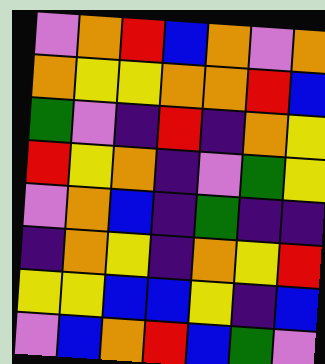[["violet", "orange", "red", "blue", "orange", "violet", "orange"], ["orange", "yellow", "yellow", "orange", "orange", "red", "blue"], ["green", "violet", "indigo", "red", "indigo", "orange", "yellow"], ["red", "yellow", "orange", "indigo", "violet", "green", "yellow"], ["violet", "orange", "blue", "indigo", "green", "indigo", "indigo"], ["indigo", "orange", "yellow", "indigo", "orange", "yellow", "red"], ["yellow", "yellow", "blue", "blue", "yellow", "indigo", "blue"], ["violet", "blue", "orange", "red", "blue", "green", "violet"]]